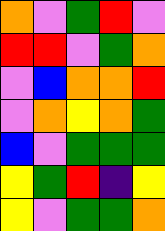[["orange", "violet", "green", "red", "violet"], ["red", "red", "violet", "green", "orange"], ["violet", "blue", "orange", "orange", "red"], ["violet", "orange", "yellow", "orange", "green"], ["blue", "violet", "green", "green", "green"], ["yellow", "green", "red", "indigo", "yellow"], ["yellow", "violet", "green", "green", "orange"]]